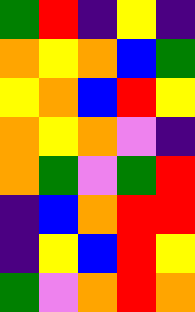[["green", "red", "indigo", "yellow", "indigo"], ["orange", "yellow", "orange", "blue", "green"], ["yellow", "orange", "blue", "red", "yellow"], ["orange", "yellow", "orange", "violet", "indigo"], ["orange", "green", "violet", "green", "red"], ["indigo", "blue", "orange", "red", "red"], ["indigo", "yellow", "blue", "red", "yellow"], ["green", "violet", "orange", "red", "orange"]]